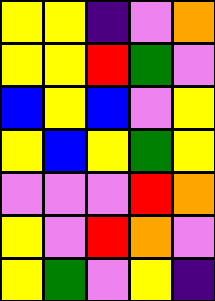[["yellow", "yellow", "indigo", "violet", "orange"], ["yellow", "yellow", "red", "green", "violet"], ["blue", "yellow", "blue", "violet", "yellow"], ["yellow", "blue", "yellow", "green", "yellow"], ["violet", "violet", "violet", "red", "orange"], ["yellow", "violet", "red", "orange", "violet"], ["yellow", "green", "violet", "yellow", "indigo"]]